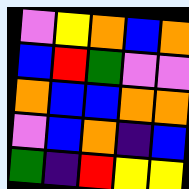[["violet", "yellow", "orange", "blue", "orange"], ["blue", "red", "green", "violet", "violet"], ["orange", "blue", "blue", "orange", "orange"], ["violet", "blue", "orange", "indigo", "blue"], ["green", "indigo", "red", "yellow", "yellow"]]